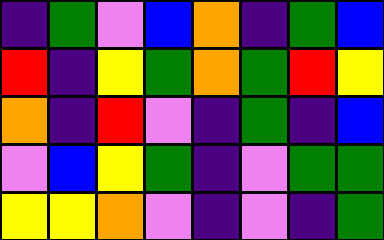[["indigo", "green", "violet", "blue", "orange", "indigo", "green", "blue"], ["red", "indigo", "yellow", "green", "orange", "green", "red", "yellow"], ["orange", "indigo", "red", "violet", "indigo", "green", "indigo", "blue"], ["violet", "blue", "yellow", "green", "indigo", "violet", "green", "green"], ["yellow", "yellow", "orange", "violet", "indigo", "violet", "indigo", "green"]]